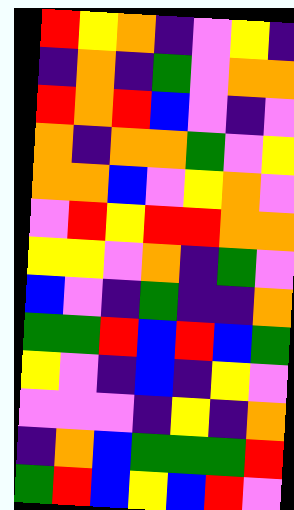[["red", "yellow", "orange", "indigo", "violet", "yellow", "indigo"], ["indigo", "orange", "indigo", "green", "violet", "orange", "orange"], ["red", "orange", "red", "blue", "violet", "indigo", "violet"], ["orange", "indigo", "orange", "orange", "green", "violet", "yellow"], ["orange", "orange", "blue", "violet", "yellow", "orange", "violet"], ["violet", "red", "yellow", "red", "red", "orange", "orange"], ["yellow", "yellow", "violet", "orange", "indigo", "green", "violet"], ["blue", "violet", "indigo", "green", "indigo", "indigo", "orange"], ["green", "green", "red", "blue", "red", "blue", "green"], ["yellow", "violet", "indigo", "blue", "indigo", "yellow", "violet"], ["violet", "violet", "violet", "indigo", "yellow", "indigo", "orange"], ["indigo", "orange", "blue", "green", "green", "green", "red"], ["green", "red", "blue", "yellow", "blue", "red", "violet"]]